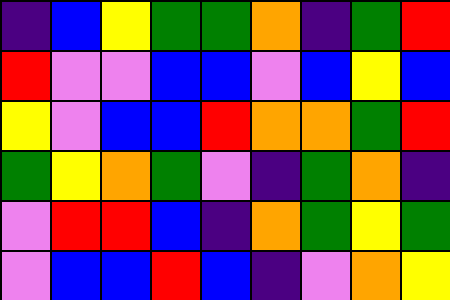[["indigo", "blue", "yellow", "green", "green", "orange", "indigo", "green", "red"], ["red", "violet", "violet", "blue", "blue", "violet", "blue", "yellow", "blue"], ["yellow", "violet", "blue", "blue", "red", "orange", "orange", "green", "red"], ["green", "yellow", "orange", "green", "violet", "indigo", "green", "orange", "indigo"], ["violet", "red", "red", "blue", "indigo", "orange", "green", "yellow", "green"], ["violet", "blue", "blue", "red", "blue", "indigo", "violet", "orange", "yellow"]]